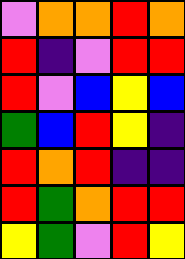[["violet", "orange", "orange", "red", "orange"], ["red", "indigo", "violet", "red", "red"], ["red", "violet", "blue", "yellow", "blue"], ["green", "blue", "red", "yellow", "indigo"], ["red", "orange", "red", "indigo", "indigo"], ["red", "green", "orange", "red", "red"], ["yellow", "green", "violet", "red", "yellow"]]